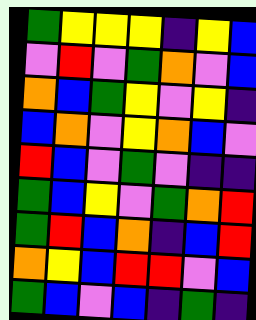[["green", "yellow", "yellow", "yellow", "indigo", "yellow", "blue"], ["violet", "red", "violet", "green", "orange", "violet", "blue"], ["orange", "blue", "green", "yellow", "violet", "yellow", "indigo"], ["blue", "orange", "violet", "yellow", "orange", "blue", "violet"], ["red", "blue", "violet", "green", "violet", "indigo", "indigo"], ["green", "blue", "yellow", "violet", "green", "orange", "red"], ["green", "red", "blue", "orange", "indigo", "blue", "red"], ["orange", "yellow", "blue", "red", "red", "violet", "blue"], ["green", "blue", "violet", "blue", "indigo", "green", "indigo"]]